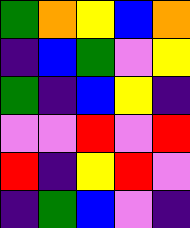[["green", "orange", "yellow", "blue", "orange"], ["indigo", "blue", "green", "violet", "yellow"], ["green", "indigo", "blue", "yellow", "indigo"], ["violet", "violet", "red", "violet", "red"], ["red", "indigo", "yellow", "red", "violet"], ["indigo", "green", "blue", "violet", "indigo"]]